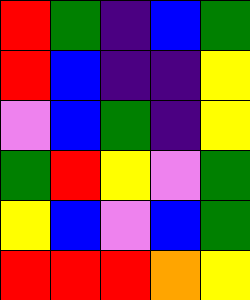[["red", "green", "indigo", "blue", "green"], ["red", "blue", "indigo", "indigo", "yellow"], ["violet", "blue", "green", "indigo", "yellow"], ["green", "red", "yellow", "violet", "green"], ["yellow", "blue", "violet", "blue", "green"], ["red", "red", "red", "orange", "yellow"]]